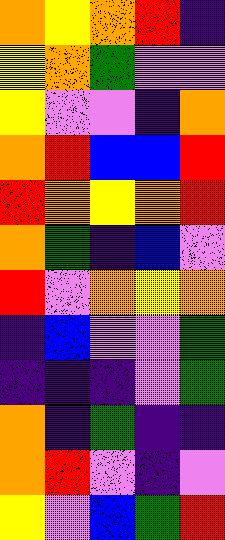[["orange", "yellow", "orange", "red", "indigo"], ["yellow", "orange", "green", "violet", "violet"], ["yellow", "violet", "violet", "indigo", "orange"], ["orange", "red", "blue", "blue", "red"], ["red", "orange", "yellow", "orange", "red"], ["orange", "green", "indigo", "blue", "violet"], ["red", "violet", "orange", "yellow", "orange"], ["indigo", "blue", "violet", "violet", "green"], ["indigo", "indigo", "indigo", "violet", "green"], ["orange", "indigo", "green", "indigo", "indigo"], ["orange", "red", "violet", "indigo", "violet"], ["yellow", "violet", "blue", "green", "red"]]